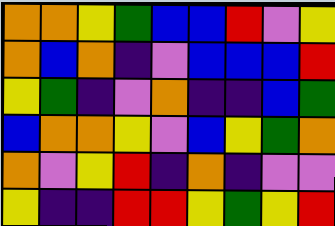[["orange", "orange", "yellow", "green", "blue", "blue", "red", "violet", "yellow"], ["orange", "blue", "orange", "indigo", "violet", "blue", "blue", "blue", "red"], ["yellow", "green", "indigo", "violet", "orange", "indigo", "indigo", "blue", "green"], ["blue", "orange", "orange", "yellow", "violet", "blue", "yellow", "green", "orange"], ["orange", "violet", "yellow", "red", "indigo", "orange", "indigo", "violet", "violet"], ["yellow", "indigo", "indigo", "red", "red", "yellow", "green", "yellow", "red"]]